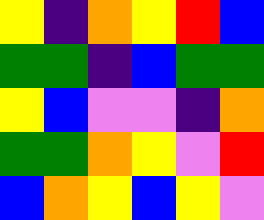[["yellow", "indigo", "orange", "yellow", "red", "blue"], ["green", "green", "indigo", "blue", "green", "green"], ["yellow", "blue", "violet", "violet", "indigo", "orange"], ["green", "green", "orange", "yellow", "violet", "red"], ["blue", "orange", "yellow", "blue", "yellow", "violet"]]